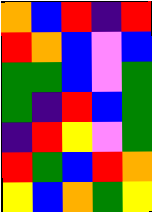[["orange", "blue", "red", "indigo", "red"], ["red", "orange", "blue", "violet", "blue"], ["green", "green", "blue", "violet", "green"], ["green", "indigo", "red", "blue", "green"], ["indigo", "red", "yellow", "violet", "green"], ["red", "green", "blue", "red", "orange"], ["yellow", "blue", "orange", "green", "yellow"]]